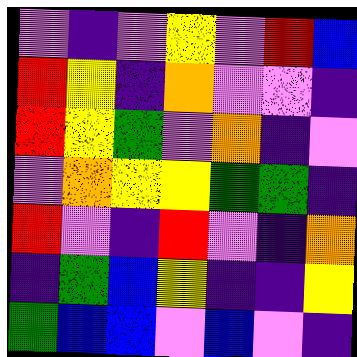[["violet", "indigo", "violet", "yellow", "violet", "red", "blue"], ["red", "yellow", "indigo", "orange", "violet", "violet", "indigo"], ["red", "yellow", "green", "violet", "orange", "indigo", "violet"], ["violet", "orange", "yellow", "yellow", "green", "green", "indigo"], ["red", "violet", "indigo", "red", "violet", "indigo", "orange"], ["indigo", "green", "blue", "yellow", "indigo", "indigo", "yellow"], ["green", "blue", "blue", "violet", "blue", "violet", "indigo"]]